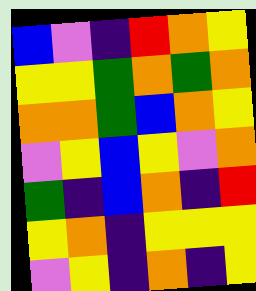[["blue", "violet", "indigo", "red", "orange", "yellow"], ["yellow", "yellow", "green", "orange", "green", "orange"], ["orange", "orange", "green", "blue", "orange", "yellow"], ["violet", "yellow", "blue", "yellow", "violet", "orange"], ["green", "indigo", "blue", "orange", "indigo", "red"], ["yellow", "orange", "indigo", "yellow", "yellow", "yellow"], ["violet", "yellow", "indigo", "orange", "indigo", "yellow"]]